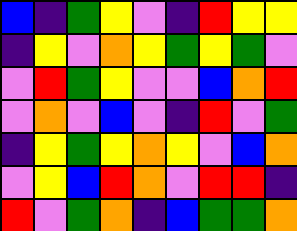[["blue", "indigo", "green", "yellow", "violet", "indigo", "red", "yellow", "yellow"], ["indigo", "yellow", "violet", "orange", "yellow", "green", "yellow", "green", "violet"], ["violet", "red", "green", "yellow", "violet", "violet", "blue", "orange", "red"], ["violet", "orange", "violet", "blue", "violet", "indigo", "red", "violet", "green"], ["indigo", "yellow", "green", "yellow", "orange", "yellow", "violet", "blue", "orange"], ["violet", "yellow", "blue", "red", "orange", "violet", "red", "red", "indigo"], ["red", "violet", "green", "orange", "indigo", "blue", "green", "green", "orange"]]